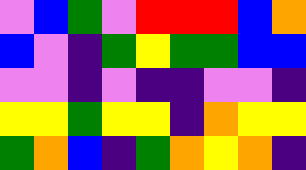[["violet", "blue", "green", "violet", "red", "red", "red", "blue", "orange"], ["blue", "violet", "indigo", "green", "yellow", "green", "green", "blue", "blue"], ["violet", "violet", "indigo", "violet", "indigo", "indigo", "violet", "violet", "indigo"], ["yellow", "yellow", "green", "yellow", "yellow", "indigo", "orange", "yellow", "yellow"], ["green", "orange", "blue", "indigo", "green", "orange", "yellow", "orange", "indigo"]]